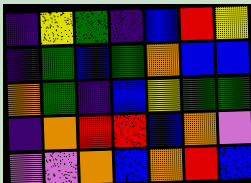[["indigo", "yellow", "green", "indigo", "blue", "red", "yellow"], ["indigo", "green", "blue", "green", "orange", "blue", "blue"], ["orange", "green", "indigo", "blue", "yellow", "green", "green"], ["indigo", "orange", "red", "red", "blue", "orange", "violet"], ["violet", "violet", "orange", "blue", "orange", "red", "blue"]]